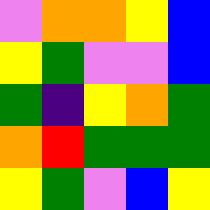[["violet", "orange", "orange", "yellow", "blue"], ["yellow", "green", "violet", "violet", "blue"], ["green", "indigo", "yellow", "orange", "green"], ["orange", "red", "green", "green", "green"], ["yellow", "green", "violet", "blue", "yellow"]]